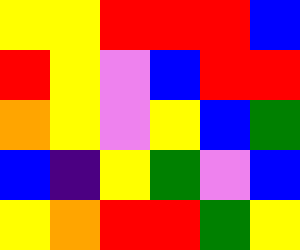[["yellow", "yellow", "red", "red", "red", "blue"], ["red", "yellow", "violet", "blue", "red", "red"], ["orange", "yellow", "violet", "yellow", "blue", "green"], ["blue", "indigo", "yellow", "green", "violet", "blue"], ["yellow", "orange", "red", "red", "green", "yellow"]]